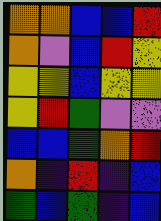[["orange", "orange", "blue", "blue", "red"], ["orange", "violet", "blue", "red", "yellow"], ["yellow", "yellow", "blue", "yellow", "yellow"], ["yellow", "red", "green", "violet", "violet"], ["blue", "blue", "green", "orange", "red"], ["orange", "indigo", "red", "indigo", "blue"], ["green", "blue", "green", "indigo", "blue"]]